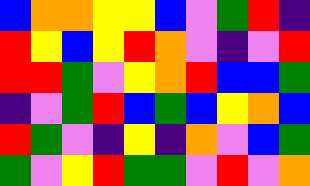[["blue", "orange", "orange", "yellow", "yellow", "blue", "violet", "green", "red", "indigo"], ["red", "yellow", "blue", "yellow", "red", "orange", "violet", "indigo", "violet", "red"], ["red", "red", "green", "violet", "yellow", "orange", "red", "blue", "blue", "green"], ["indigo", "violet", "green", "red", "blue", "green", "blue", "yellow", "orange", "blue"], ["red", "green", "violet", "indigo", "yellow", "indigo", "orange", "violet", "blue", "green"], ["green", "violet", "yellow", "red", "green", "green", "violet", "red", "violet", "orange"]]